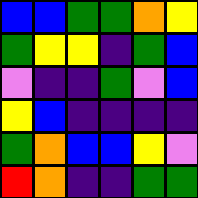[["blue", "blue", "green", "green", "orange", "yellow"], ["green", "yellow", "yellow", "indigo", "green", "blue"], ["violet", "indigo", "indigo", "green", "violet", "blue"], ["yellow", "blue", "indigo", "indigo", "indigo", "indigo"], ["green", "orange", "blue", "blue", "yellow", "violet"], ["red", "orange", "indigo", "indigo", "green", "green"]]